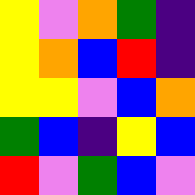[["yellow", "violet", "orange", "green", "indigo"], ["yellow", "orange", "blue", "red", "indigo"], ["yellow", "yellow", "violet", "blue", "orange"], ["green", "blue", "indigo", "yellow", "blue"], ["red", "violet", "green", "blue", "violet"]]